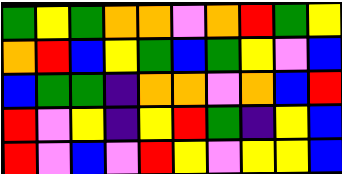[["green", "yellow", "green", "orange", "orange", "violet", "orange", "red", "green", "yellow"], ["orange", "red", "blue", "yellow", "green", "blue", "green", "yellow", "violet", "blue"], ["blue", "green", "green", "indigo", "orange", "orange", "violet", "orange", "blue", "red"], ["red", "violet", "yellow", "indigo", "yellow", "red", "green", "indigo", "yellow", "blue"], ["red", "violet", "blue", "violet", "red", "yellow", "violet", "yellow", "yellow", "blue"]]